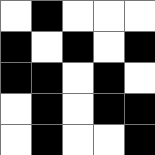[["white", "black", "white", "white", "white"], ["black", "white", "black", "white", "black"], ["black", "black", "white", "black", "white"], ["white", "black", "white", "black", "black"], ["white", "black", "white", "white", "black"]]